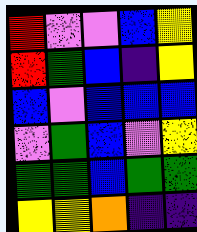[["red", "violet", "violet", "blue", "yellow"], ["red", "green", "blue", "indigo", "yellow"], ["blue", "violet", "blue", "blue", "blue"], ["violet", "green", "blue", "violet", "yellow"], ["green", "green", "blue", "green", "green"], ["yellow", "yellow", "orange", "indigo", "indigo"]]